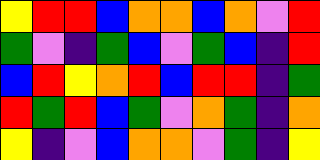[["yellow", "red", "red", "blue", "orange", "orange", "blue", "orange", "violet", "red"], ["green", "violet", "indigo", "green", "blue", "violet", "green", "blue", "indigo", "red"], ["blue", "red", "yellow", "orange", "red", "blue", "red", "red", "indigo", "green"], ["red", "green", "red", "blue", "green", "violet", "orange", "green", "indigo", "orange"], ["yellow", "indigo", "violet", "blue", "orange", "orange", "violet", "green", "indigo", "yellow"]]